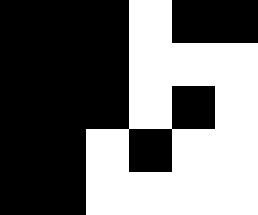[["black", "black", "black", "white", "black", "black"], ["black", "black", "black", "white", "white", "white"], ["black", "black", "black", "white", "black", "white"], ["black", "black", "white", "black", "white", "white"], ["black", "black", "white", "white", "white", "white"]]